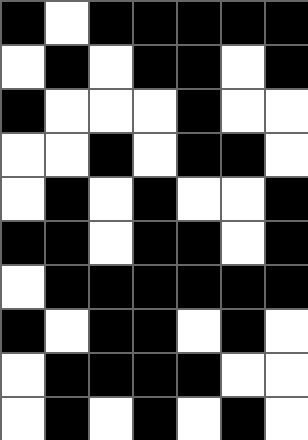[["black", "white", "black", "black", "black", "black", "black"], ["white", "black", "white", "black", "black", "white", "black"], ["black", "white", "white", "white", "black", "white", "white"], ["white", "white", "black", "white", "black", "black", "white"], ["white", "black", "white", "black", "white", "white", "black"], ["black", "black", "white", "black", "black", "white", "black"], ["white", "black", "black", "black", "black", "black", "black"], ["black", "white", "black", "black", "white", "black", "white"], ["white", "black", "black", "black", "black", "white", "white"], ["white", "black", "white", "black", "white", "black", "white"]]